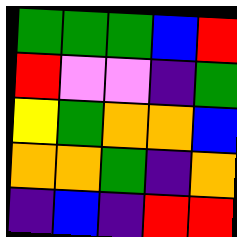[["green", "green", "green", "blue", "red"], ["red", "violet", "violet", "indigo", "green"], ["yellow", "green", "orange", "orange", "blue"], ["orange", "orange", "green", "indigo", "orange"], ["indigo", "blue", "indigo", "red", "red"]]